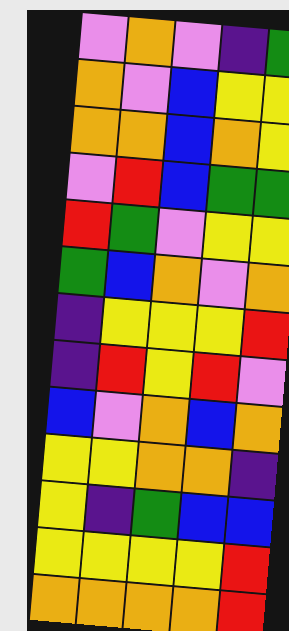[["violet", "orange", "violet", "indigo", "green"], ["orange", "violet", "blue", "yellow", "yellow"], ["orange", "orange", "blue", "orange", "yellow"], ["violet", "red", "blue", "green", "green"], ["red", "green", "violet", "yellow", "yellow"], ["green", "blue", "orange", "violet", "orange"], ["indigo", "yellow", "yellow", "yellow", "red"], ["indigo", "red", "yellow", "red", "violet"], ["blue", "violet", "orange", "blue", "orange"], ["yellow", "yellow", "orange", "orange", "indigo"], ["yellow", "indigo", "green", "blue", "blue"], ["yellow", "yellow", "yellow", "yellow", "red"], ["orange", "orange", "orange", "orange", "red"]]